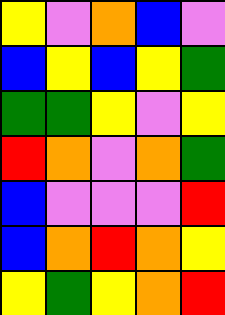[["yellow", "violet", "orange", "blue", "violet"], ["blue", "yellow", "blue", "yellow", "green"], ["green", "green", "yellow", "violet", "yellow"], ["red", "orange", "violet", "orange", "green"], ["blue", "violet", "violet", "violet", "red"], ["blue", "orange", "red", "orange", "yellow"], ["yellow", "green", "yellow", "orange", "red"]]